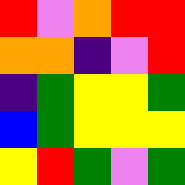[["red", "violet", "orange", "red", "red"], ["orange", "orange", "indigo", "violet", "red"], ["indigo", "green", "yellow", "yellow", "green"], ["blue", "green", "yellow", "yellow", "yellow"], ["yellow", "red", "green", "violet", "green"]]